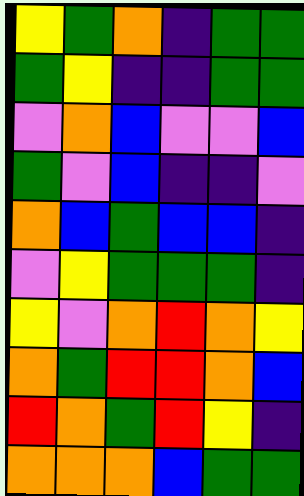[["yellow", "green", "orange", "indigo", "green", "green"], ["green", "yellow", "indigo", "indigo", "green", "green"], ["violet", "orange", "blue", "violet", "violet", "blue"], ["green", "violet", "blue", "indigo", "indigo", "violet"], ["orange", "blue", "green", "blue", "blue", "indigo"], ["violet", "yellow", "green", "green", "green", "indigo"], ["yellow", "violet", "orange", "red", "orange", "yellow"], ["orange", "green", "red", "red", "orange", "blue"], ["red", "orange", "green", "red", "yellow", "indigo"], ["orange", "orange", "orange", "blue", "green", "green"]]